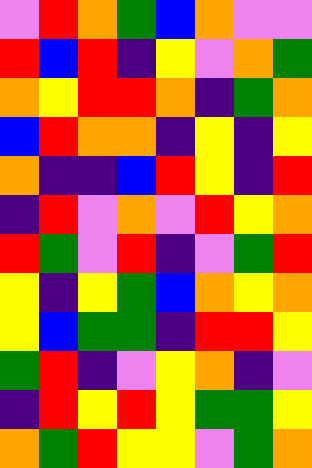[["violet", "red", "orange", "green", "blue", "orange", "violet", "violet"], ["red", "blue", "red", "indigo", "yellow", "violet", "orange", "green"], ["orange", "yellow", "red", "red", "orange", "indigo", "green", "orange"], ["blue", "red", "orange", "orange", "indigo", "yellow", "indigo", "yellow"], ["orange", "indigo", "indigo", "blue", "red", "yellow", "indigo", "red"], ["indigo", "red", "violet", "orange", "violet", "red", "yellow", "orange"], ["red", "green", "violet", "red", "indigo", "violet", "green", "red"], ["yellow", "indigo", "yellow", "green", "blue", "orange", "yellow", "orange"], ["yellow", "blue", "green", "green", "indigo", "red", "red", "yellow"], ["green", "red", "indigo", "violet", "yellow", "orange", "indigo", "violet"], ["indigo", "red", "yellow", "red", "yellow", "green", "green", "yellow"], ["orange", "green", "red", "yellow", "yellow", "violet", "green", "orange"]]